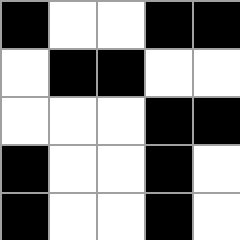[["black", "white", "white", "black", "black"], ["white", "black", "black", "white", "white"], ["white", "white", "white", "black", "black"], ["black", "white", "white", "black", "white"], ["black", "white", "white", "black", "white"]]